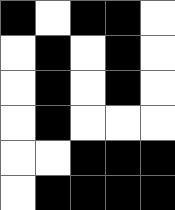[["black", "white", "black", "black", "white"], ["white", "black", "white", "black", "white"], ["white", "black", "white", "black", "white"], ["white", "black", "white", "white", "white"], ["white", "white", "black", "black", "black"], ["white", "black", "black", "black", "black"]]